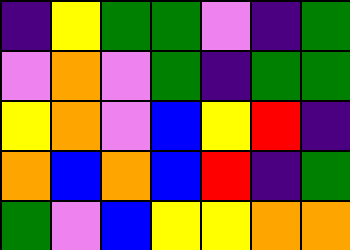[["indigo", "yellow", "green", "green", "violet", "indigo", "green"], ["violet", "orange", "violet", "green", "indigo", "green", "green"], ["yellow", "orange", "violet", "blue", "yellow", "red", "indigo"], ["orange", "blue", "orange", "blue", "red", "indigo", "green"], ["green", "violet", "blue", "yellow", "yellow", "orange", "orange"]]